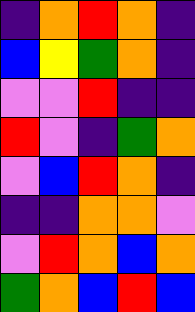[["indigo", "orange", "red", "orange", "indigo"], ["blue", "yellow", "green", "orange", "indigo"], ["violet", "violet", "red", "indigo", "indigo"], ["red", "violet", "indigo", "green", "orange"], ["violet", "blue", "red", "orange", "indigo"], ["indigo", "indigo", "orange", "orange", "violet"], ["violet", "red", "orange", "blue", "orange"], ["green", "orange", "blue", "red", "blue"]]